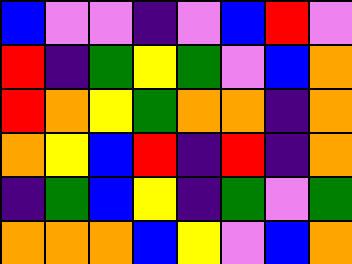[["blue", "violet", "violet", "indigo", "violet", "blue", "red", "violet"], ["red", "indigo", "green", "yellow", "green", "violet", "blue", "orange"], ["red", "orange", "yellow", "green", "orange", "orange", "indigo", "orange"], ["orange", "yellow", "blue", "red", "indigo", "red", "indigo", "orange"], ["indigo", "green", "blue", "yellow", "indigo", "green", "violet", "green"], ["orange", "orange", "orange", "blue", "yellow", "violet", "blue", "orange"]]